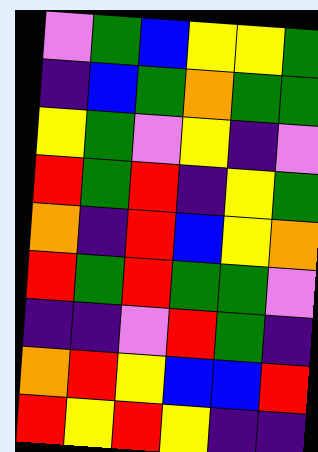[["violet", "green", "blue", "yellow", "yellow", "green"], ["indigo", "blue", "green", "orange", "green", "green"], ["yellow", "green", "violet", "yellow", "indigo", "violet"], ["red", "green", "red", "indigo", "yellow", "green"], ["orange", "indigo", "red", "blue", "yellow", "orange"], ["red", "green", "red", "green", "green", "violet"], ["indigo", "indigo", "violet", "red", "green", "indigo"], ["orange", "red", "yellow", "blue", "blue", "red"], ["red", "yellow", "red", "yellow", "indigo", "indigo"]]